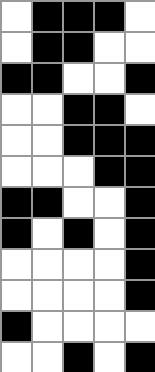[["white", "black", "black", "black", "white"], ["white", "black", "black", "white", "white"], ["black", "black", "white", "white", "black"], ["white", "white", "black", "black", "white"], ["white", "white", "black", "black", "black"], ["white", "white", "white", "black", "black"], ["black", "black", "white", "white", "black"], ["black", "white", "black", "white", "black"], ["white", "white", "white", "white", "black"], ["white", "white", "white", "white", "black"], ["black", "white", "white", "white", "white"], ["white", "white", "black", "white", "black"]]